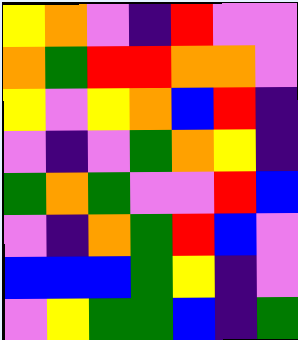[["yellow", "orange", "violet", "indigo", "red", "violet", "violet"], ["orange", "green", "red", "red", "orange", "orange", "violet"], ["yellow", "violet", "yellow", "orange", "blue", "red", "indigo"], ["violet", "indigo", "violet", "green", "orange", "yellow", "indigo"], ["green", "orange", "green", "violet", "violet", "red", "blue"], ["violet", "indigo", "orange", "green", "red", "blue", "violet"], ["blue", "blue", "blue", "green", "yellow", "indigo", "violet"], ["violet", "yellow", "green", "green", "blue", "indigo", "green"]]